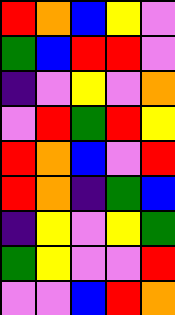[["red", "orange", "blue", "yellow", "violet"], ["green", "blue", "red", "red", "violet"], ["indigo", "violet", "yellow", "violet", "orange"], ["violet", "red", "green", "red", "yellow"], ["red", "orange", "blue", "violet", "red"], ["red", "orange", "indigo", "green", "blue"], ["indigo", "yellow", "violet", "yellow", "green"], ["green", "yellow", "violet", "violet", "red"], ["violet", "violet", "blue", "red", "orange"]]